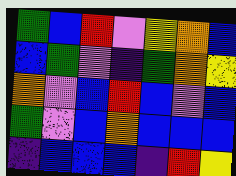[["green", "blue", "red", "violet", "yellow", "orange", "blue"], ["blue", "green", "violet", "indigo", "green", "orange", "yellow"], ["orange", "violet", "blue", "red", "blue", "violet", "blue"], ["green", "violet", "blue", "orange", "blue", "blue", "blue"], ["indigo", "blue", "blue", "blue", "indigo", "red", "yellow"]]